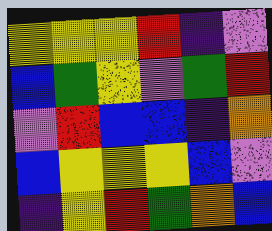[["yellow", "yellow", "yellow", "red", "indigo", "violet"], ["blue", "green", "yellow", "violet", "green", "red"], ["violet", "red", "blue", "blue", "indigo", "orange"], ["blue", "yellow", "yellow", "yellow", "blue", "violet"], ["indigo", "yellow", "red", "green", "orange", "blue"]]